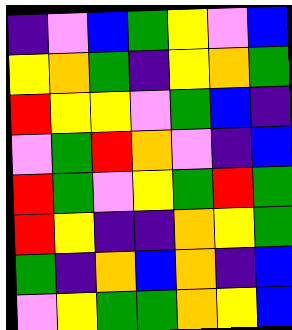[["indigo", "violet", "blue", "green", "yellow", "violet", "blue"], ["yellow", "orange", "green", "indigo", "yellow", "orange", "green"], ["red", "yellow", "yellow", "violet", "green", "blue", "indigo"], ["violet", "green", "red", "orange", "violet", "indigo", "blue"], ["red", "green", "violet", "yellow", "green", "red", "green"], ["red", "yellow", "indigo", "indigo", "orange", "yellow", "green"], ["green", "indigo", "orange", "blue", "orange", "indigo", "blue"], ["violet", "yellow", "green", "green", "orange", "yellow", "blue"]]